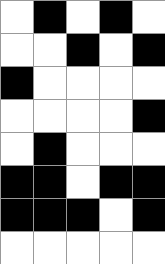[["white", "black", "white", "black", "white"], ["white", "white", "black", "white", "black"], ["black", "white", "white", "white", "white"], ["white", "white", "white", "white", "black"], ["white", "black", "white", "white", "white"], ["black", "black", "white", "black", "black"], ["black", "black", "black", "white", "black"], ["white", "white", "white", "white", "white"]]